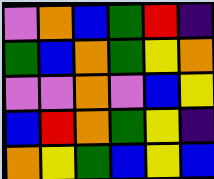[["violet", "orange", "blue", "green", "red", "indigo"], ["green", "blue", "orange", "green", "yellow", "orange"], ["violet", "violet", "orange", "violet", "blue", "yellow"], ["blue", "red", "orange", "green", "yellow", "indigo"], ["orange", "yellow", "green", "blue", "yellow", "blue"]]